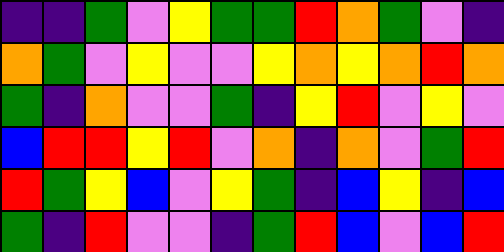[["indigo", "indigo", "green", "violet", "yellow", "green", "green", "red", "orange", "green", "violet", "indigo"], ["orange", "green", "violet", "yellow", "violet", "violet", "yellow", "orange", "yellow", "orange", "red", "orange"], ["green", "indigo", "orange", "violet", "violet", "green", "indigo", "yellow", "red", "violet", "yellow", "violet"], ["blue", "red", "red", "yellow", "red", "violet", "orange", "indigo", "orange", "violet", "green", "red"], ["red", "green", "yellow", "blue", "violet", "yellow", "green", "indigo", "blue", "yellow", "indigo", "blue"], ["green", "indigo", "red", "violet", "violet", "indigo", "green", "red", "blue", "violet", "blue", "red"]]